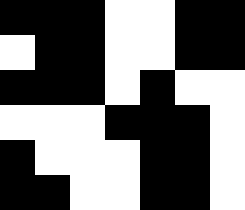[["black", "black", "black", "white", "white", "black", "black"], ["white", "black", "black", "white", "white", "black", "black"], ["black", "black", "black", "white", "black", "white", "white"], ["white", "white", "white", "black", "black", "black", "white"], ["black", "white", "white", "white", "black", "black", "white"], ["black", "black", "white", "white", "black", "black", "white"]]